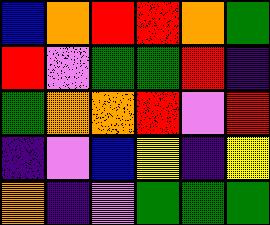[["blue", "orange", "red", "red", "orange", "green"], ["red", "violet", "green", "green", "red", "indigo"], ["green", "orange", "orange", "red", "violet", "red"], ["indigo", "violet", "blue", "yellow", "indigo", "yellow"], ["orange", "indigo", "violet", "green", "green", "green"]]